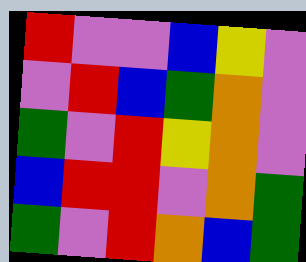[["red", "violet", "violet", "blue", "yellow", "violet"], ["violet", "red", "blue", "green", "orange", "violet"], ["green", "violet", "red", "yellow", "orange", "violet"], ["blue", "red", "red", "violet", "orange", "green"], ["green", "violet", "red", "orange", "blue", "green"]]